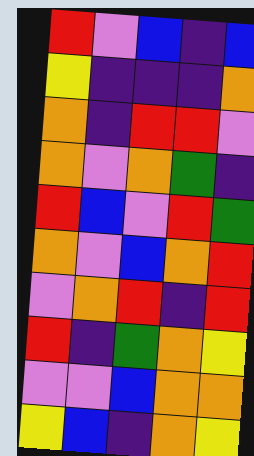[["red", "violet", "blue", "indigo", "blue"], ["yellow", "indigo", "indigo", "indigo", "orange"], ["orange", "indigo", "red", "red", "violet"], ["orange", "violet", "orange", "green", "indigo"], ["red", "blue", "violet", "red", "green"], ["orange", "violet", "blue", "orange", "red"], ["violet", "orange", "red", "indigo", "red"], ["red", "indigo", "green", "orange", "yellow"], ["violet", "violet", "blue", "orange", "orange"], ["yellow", "blue", "indigo", "orange", "yellow"]]